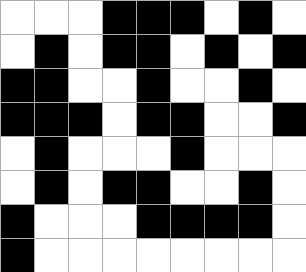[["white", "white", "white", "black", "black", "black", "white", "black", "white"], ["white", "black", "white", "black", "black", "white", "black", "white", "black"], ["black", "black", "white", "white", "black", "white", "white", "black", "white"], ["black", "black", "black", "white", "black", "black", "white", "white", "black"], ["white", "black", "white", "white", "white", "black", "white", "white", "white"], ["white", "black", "white", "black", "black", "white", "white", "black", "white"], ["black", "white", "white", "white", "black", "black", "black", "black", "white"], ["black", "white", "white", "white", "white", "white", "white", "white", "white"]]